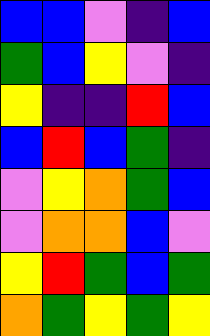[["blue", "blue", "violet", "indigo", "blue"], ["green", "blue", "yellow", "violet", "indigo"], ["yellow", "indigo", "indigo", "red", "blue"], ["blue", "red", "blue", "green", "indigo"], ["violet", "yellow", "orange", "green", "blue"], ["violet", "orange", "orange", "blue", "violet"], ["yellow", "red", "green", "blue", "green"], ["orange", "green", "yellow", "green", "yellow"]]